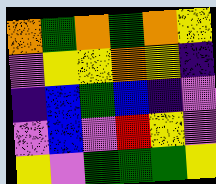[["orange", "green", "orange", "green", "orange", "yellow"], ["violet", "yellow", "yellow", "orange", "yellow", "indigo"], ["indigo", "blue", "green", "blue", "indigo", "violet"], ["violet", "blue", "violet", "red", "yellow", "violet"], ["yellow", "violet", "green", "green", "green", "yellow"]]